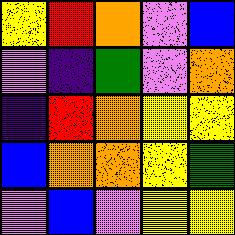[["yellow", "red", "orange", "violet", "blue"], ["violet", "indigo", "green", "violet", "orange"], ["indigo", "red", "orange", "yellow", "yellow"], ["blue", "orange", "orange", "yellow", "green"], ["violet", "blue", "violet", "yellow", "yellow"]]